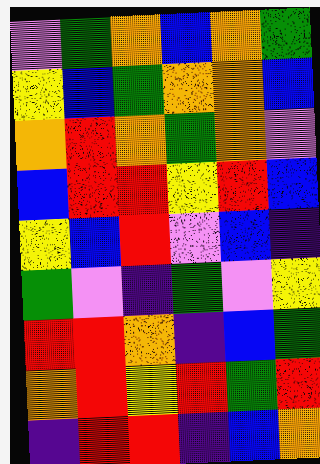[["violet", "green", "orange", "blue", "orange", "green"], ["yellow", "blue", "green", "orange", "orange", "blue"], ["orange", "red", "orange", "green", "orange", "violet"], ["blue", "red", "red", "yellow", "red", "blue"], ["yellow", "blue", "red", "violet", "blue", "indigo"], ["green", "violet", "indigo", "green", "violet", "yellow"], ["red", "red", "orange", "indigo", "blue", "green"], ["orange", "red", "yellow", "red", "green", "red"], ["indigo", "red", "red", "indigo", "blue", "orange"]]